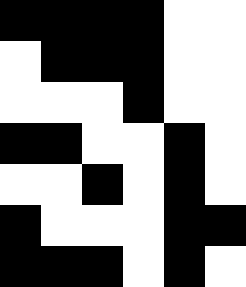[["black", "black", "black", "black", "white", "white"], ["white", "black", "black", "black", "white", "white"], ["white", "white", "white", "black", "white", "white"], ["black", "black", "white", "white", "black", "white"], ["white", "white", "black", "white", "black", "white"], ["black", "white", "white", "white", "black", "black"], ["black", "black", "black", "white", "black", "white"]]